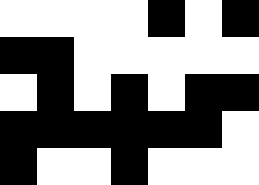[["white", "white", "white", "white", "black", "white", "black"], ["black", "black", "white", "white", "white", "white", "white"], ["white", "black", "white", "black", "white", "black", "black"], ["black", "black", "black", "black", "black", "black", "white"], ["black", "white", "white", "black", "white", "white", "white"]]